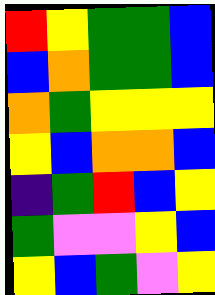[["red", "yellow", "green", "green", "blue"], ["blue", "orange", "green", "green", "blue"], ["orange", "green", "yellow", "yellow", "yellow"], ["yellow", "blue", "orange", "orange", "blue"], ["indigo", "green", "red", "blue", "yellow"], ["green", "violet", "violet", "yellow", "blue"], ["yellow", "blue", "green", "violet", "yellow"]]